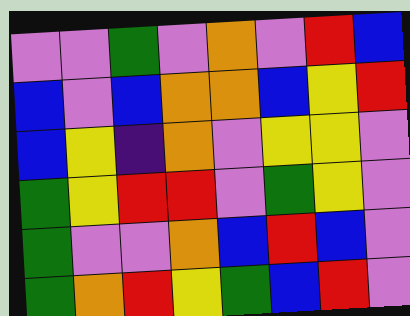[["violet", "violet", "green", "violet", "orange", "violet", "red", "blue"], ["blue", "violet", "blue", "orange", "orange", "blue", "yellow", "red"], ["blue", "yellow", "indigo", "orange", "violet", "yellow", "yellow", "violet"], ["green", "yellow", "red", "red", "violet", "green", "yellow", "violet"], ["green", "violet", "violet", "orange", "blue", "red", "blue", "violet"], ["green", "orange", "red", "yellow", "green", "blue", "red", "violet"]]